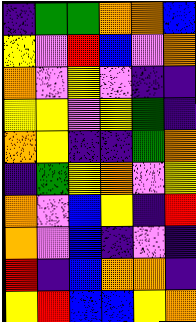[["indigo", "green", "green", "orange", "orange", "blue"], ["yellow", "violet", "red", "blue", "violet", "orange"], ["orange", "violet", "yellow", "violet", "indigo", "indigo"], ["yellow", "yellow", "violet", "yellow", "green", "indigo"], ["orange", "yellow", "indigo", "indigo", "green", "orange"], ["indigo", "green", "yellow", "orange", "violet", "yellow"], ["orange", "violet", "blue", "yellow", "indigo", "red"], ["orange", "violet", "blue", "indigo", "violet", "indigo"], ["red", "indigo", "blue", "orange", "orange", "indigo"], ["yellow", "red", "blue", "blue", "yellow", "orange"]]